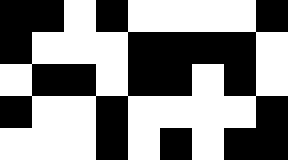[["black", "black", "white", "black", "white", "white", "white", "white", "black"], ["black", "white", "white", "white", "black", "black", "black", "black", "white"], ["white", "black", "black", "white", "black", "black", "white", "black", "white"], ["black", "white", "white", "black", "white", "white", "white", "white", "black"], ["white", "white", "white", "black", "white", "black", "white", "black", "black"]]